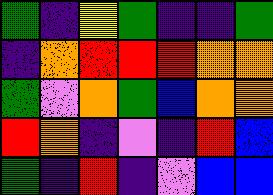[["green", "indigo", "yellow", "green", "indigo", "indigo", "green"], ["indigo", "orange", "red", "red", "red", "orange", "orange"], ["green", "violet", "orange", "green", "blue", "orange", "orange"], ["red", "orange", "indigo", "violet", "indigo", "red", "blue"], ["green", "indigo", "red", "indigo", "violet", "blue", "blue"]]